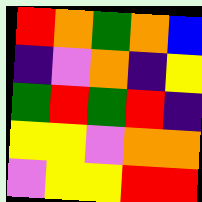[["red", "orange", "green", "orange", "blue"], ["indigo", "violet", "orange", "indigo", "yellow"], ["green", "red", "green", "red", "indigo"], ["yellow", "yellow", "violet", "orange", "orange"], ["violet", "yellow", "yellow", "red", "red"]]